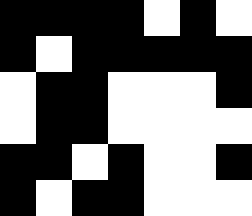[["black", "black", "black", "black", "white", "black", "white"], ["black", "white", "black", "black", "black", "black", "black"], ["white", "black", "black", "white", "white", "white", "black"], ["white", "black", "black", "white", "white", "white", "white"], ["black", "black", "white", "black", "white", "white", "black"], ["black", "white", "black", "black", "white", "white", "white"]]